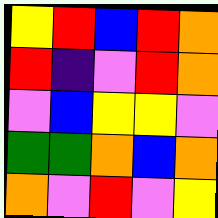[["yellow", "red", "blue", "red", "orange"], ["red", "indigo", "violet", "red", "orange"], ["violet", "blue", "yellow", "yellow", "violet"], ["green", "green", "orange", "blue", "orange"], ["orange", "violet", "red", "violet", "yellow"]]